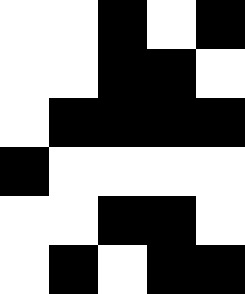[["white", "white", "black", "white", "black"], ["white", "white", "black", "black", "white"], ["white", "black", "black", "black", "black"], ["black", "white", "white", "white", "white"], ["white", "white", "black", "black", "white"], ["white", "black", "white", "black", "black"]]